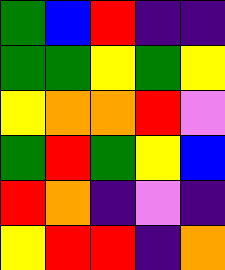[["green", "blue", "red", "indigo", "indigo"], ["green", "green", "yellow", "green", "yellow"], ["yellow", "orange", "orange", "red", "violet"], ["green", "red", "green", "yellow", "blue"], ["red", "orange", "indigo", "violet", "indigo"], ["yellow", "red", "red", "indigo", "orange"]]